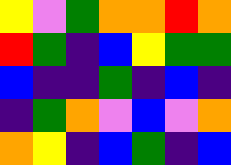[["yellow", "violet", "green", "orange", "orange", "red", "orange"], ["red", "green", "indigo", "blue", "yellow", "green", "green"], ["blue", "indigo", "indigo", "green", "indigo", "blue", "indigo"], ["indigo", "green", "orange", "violet", "blue", "violet", "orange"], ["orange", "yellow", "indigo", "blue", "green", "indigo", "blue"]]